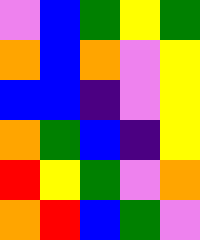[["violet", "blue", "green", "yellow", "green"], ["orange", "blue", "orange", "violet", "yellow"], ["blue", "blue", "indigo", "violet", "yellow"], ["orange", "green", "blue", "indigo", "yellow"], ["red", "yellow", "green", "violet", "orange"], ["orange", "red", "blue", "green", "violet"]]